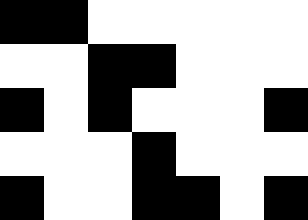[["black", "black", "white", "white", "white", "white", "white"], ["white", "white", "black", "black", "white", "white", "white"], ["black", "white", "black", "white", "white", "white", "black"], ["white", "white", "white", "black", "white", "white", "white"], ["black", "white", "white", "black", "black", "white", "black"]]